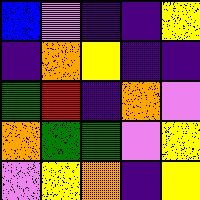[["blue", "violet", "indigo", "indigo", "yellow"], ["indigo", "orange", "yellow", "indigo", "indigo"], ["green", "red", "indigo", "orange", "violet"], ["orange", "green", "green", "violet", "yellow"], ["violet", "yellow", "orange", "indigo", "yellow"]]